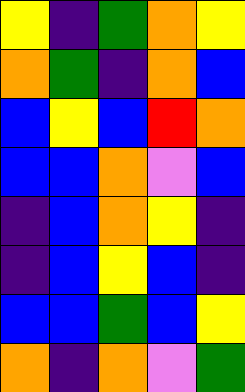[["yellow", "indigo", "green", "orange", "yellow"], ["orange", "green", "indigo", "orange", "blue"], ["blue", "yellow", "blue", "red", "orange"], ["blue", "blue", "orange", "violet", "blue"], ["indigo", "blue", "orange", "yellow", "indigo"], ["indigo", "blue", "yellow", "blue", "indigo"], ["blue", "blue", "green", "blue", "yellow"], ["orange", "indigo", "orange", "violet", "green"]]